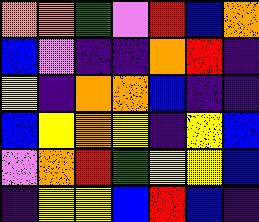[["orange", "orange", "green", "violet", "red", "blue", "orange"], ["blue", "violet", "indigo", "indigo", "orange", "red", "indigo"], ["yellow", "indigo", "orange", "orange", "blue", "indigo", "indigo"], ["blue", "yellow", "orange", "yellow", "indigo", "yellow", "blue"], ["violet", "orange", "red", "green", "yellow", "yellow", "blue"], ["indigo", "yellow", "yellow", "blue", "red", "blue", "indigo"]]